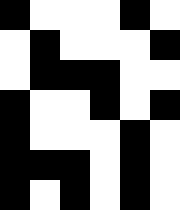[["black", "white", "white", "white", "black", "white"], ["white", "black", "white", "white", "white", "black"], ["white", "black", "black", "black", "white", "white"], ["black", "white", "white", "black", "white", "black"], ["black", "white", "white", "white", "black", "white"], ["black", "black", "black", "white", "black", "white"], ["black", "white", "black", "white", "black", "white"]]